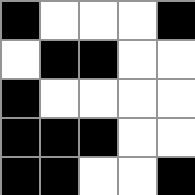[["black", "white", "white", "white", "black"], ["white", "black", "black", "white", "white"], ["black", "white", "white", "white", "white"], ["black", "black", "black", "white", "white"], ["black", "black", "white", "white", "black"]]